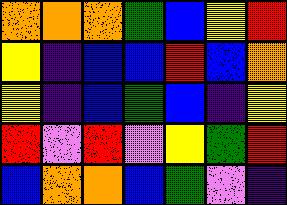[["orange", "orange", "orange", "green", "blue", "yellow", "red"], ["yellow", "indigo", "blue", "blue", "red", "blue", "orange"], ["yellow", "indigo", "blue", "green", "blue", "indigo", "yellow"], ["red", "violet", "red", "violet", "yellow", "green", "red"], ["blue", "orange", "orange", "blue", "green", "violet", "indigo"]]